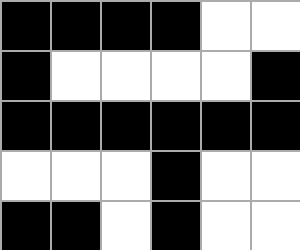[["black", "black", "black", "black", "white", "white"], ["black", "white", "white", "white", "white", "black"], ["black", "black", "black", "black", "black", "black"], ["white", "white", "white", "black", "white", "white"], ["black", "black", "white", "black", "white", "white"]]